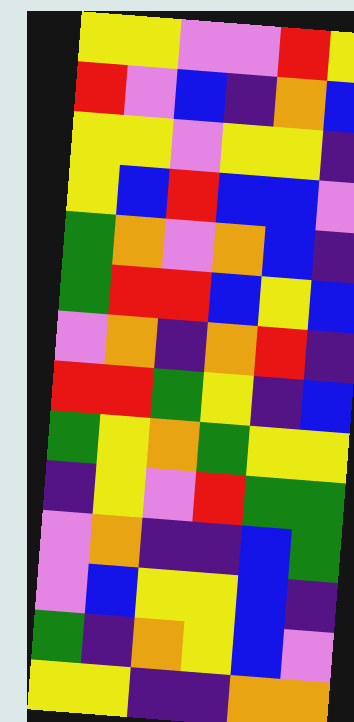[["yellow", "yellow", "violet", "violet", "red", "yellow"], ["red", "violet", "blue", "indigo", "orange", "blue"], ["yellow", "yellow", "violet", "yellow", "yellow", "indigo"], ["yellow", "blue", "red", "blue", "blue", "violet"], ["green", "orange", "violet", "orange", "blue", "indigo"], ["green", "red", "red", "blue", "yellow", "blue"], ["violet", "orange", "indigo", "orange", "red", "indigo"], ["red", "red", "green", "yellow", "indigo", "blue"], ["green", "yellow", "orange", "green", "yellow", "yellow"], ["indigo", "yellow", "violet", "red", "green", "green"], ["violet", "orange", "indigo", "indigo", "blue", "green"], ["violet", "blue", "yellow", "yellow", "blue", "indigo"], ["green", "indigo", "orange", "yellow", "blue", "violet"], ["yellow", "yellow", "indigo", "indigo", "orange", "orange"]]